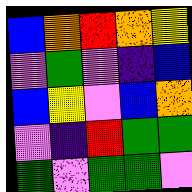[["blue", "orange", "red", "orange", "yellow"], ["violet", "green", "violet", "indigo", "blue"], ["blue", "yellow", "violet", "blue", "orange"], ["violet", "indigo", "red", "green", "green"], ["green", "violet", "green", "green", "violet"]]